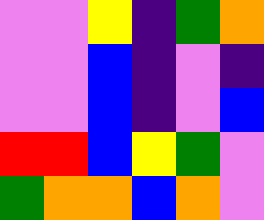[["violet", "violet", "yellow", "indigo", "green", "orange"], ["violet", "violet", "blue", "indigo", "violet", "indigo"], ["violet", "violet", "blue", "indigo", "violet", "blue"], ["red", "red", "blue", "yellow", "green", "violet"], ["green", "orange", "orange", "blue", "orange", "violet"]]